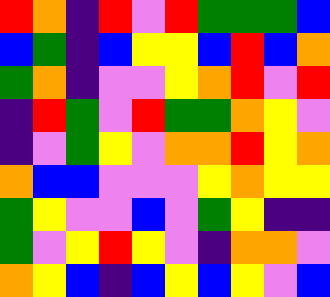[["red", "orange", "indigo", "red", "violet", "red", "green", "green", "green", "blue"], ["blue", "green", "indigo", "blue", "yellow", "yellow", "blue", "red", "blue", "orange"], ["green", "orange", "indigo", "violet", "violet", "yellow", "orange", "red", "violet", "red"], ["indigo", "red", "green", "violet", "red", "green", "green", "orange", "yellow", "violet"], ["indigo", "violet", "green", "yellow", "violet", "orange", "orange", "red", "yellow", "orange"], ["orange", "blue", "blue", "violet", "violet", "violet", "yellow", "orange", "yellow", "yellow"], ["green", "yellow", "violet", "violet", "blue", "violet", "green", "yellow", "indigo", "indigo"], ["green", "violet", "yellow", "red", "yellow", "violet", "indigo", "orange", "orange", "violet"], ["orange", "yellow", "blue", "indigo", "blue", "yellow", "blue", "yellow", "violet", "blue"]]